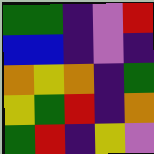[["green", "green", "indigo", "violet", "red"], ["blue", "blue", "indigo", "violet", "indigo"], ["orange", "yellow", "orange", "indigo", "green"], ["yellow", "green", "red", "indigo", "orange"], ["green", "red", "indigo", "yellow", "violet"]]